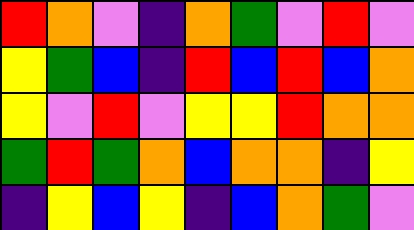[["red", "orange", "violet", "indigo", "orange", "green", "violet", "red", "violet"], ["yellow", "green", "blue", "indigo", "red", "blue", "red", "blue", "orange"], ["yellow", "violet", "red", "violet", "yellow", "yellow", "red", "orange", "orange"], ["green", "red", "green", "orange", "blue", "orange", "orange", "indigo", "yellow"], ["indigo", "yellow", "blue", "yellow", "indigo", "blue", "orange", "green", "violet"]]